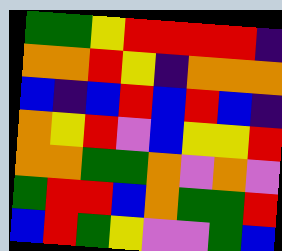[["green", "green", "yellow", "red", "red", "red", "red", "indigo"], ["orange", "orange", "red", "yellow", "indigo", "orange", "orange", "orange"], ["blue", "indigo", "blue", "red", "blue", "red", "blue", "indigo"], ["orange", "yellow", "red", "violet", "blue", "yellow", "yellow", "red"], ["orange", "orange", "green", "green", "orange", "violet", "orange", "violet"], ["green", "red", "red", "blue", "orange", "green", "green", "red"], ["blue", "red", "green", "yellow", "violet", "violet", "green", "blue"]]